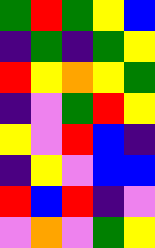[["green", "red", "green", "yellow", "blue"], ["indigo", "green", "indigo", "green", "yellow"], ["red", "yellow", "orange", "yellow", "green"], ["indigo", "violet", "green", "red", "yellow"], ["yellow", "violet", "red", "blue", "indigo"], ["indigo", "yellow", "violet", "blue", "blue"], ["red", "blue", "red", "indigo", "violet"], ["violet", "orange", "violet", "green", "yellow"]]